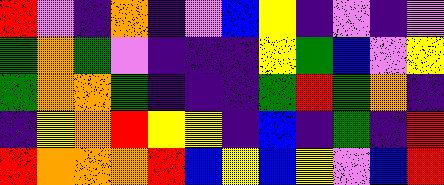[["red", "violet", "indigo", "orange", "indigo", "violet", "blue", "yellow", "indigo", "violet", "indigo", "violet"], ["green", "orange", "green", "violet", "indigo", "indigo", "indigo", "yellow", "green", "blue", "violet", "yellow"], ["green", "orange", "orange", "green", "indigo", "indigo", "indigo", "green", "red", "green", "orange", "indigo"], ["indigo", "yellow", "orange", "red", "yellow", "yellow", "indigo", "blue", "indigo", "green", "indigo", "red"], ["red", "orange", "orange", "orange", "red", "blue", "yellow", "blue", "yellow", "violet", "blue", "red"]]